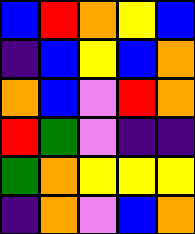[["blue", "red", "orange", "yellow", "blue"], ["indigo", "blue", "yellow", "blue", "orange"], ["orange", "blue", "violet", "red", "orange"], ["red", "green", "violet", "indigo", "indigo"], ["green", "orange", "yellow", "yellow", "yellow"], ["indigo", "orange", "violet", "blue", "orange"]]